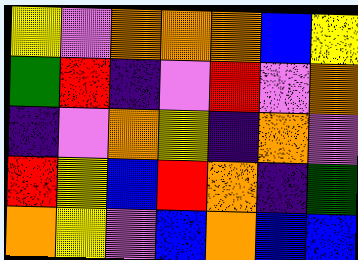[["yellow", "violet", "orange", "orange", "orange", "blue", "yellow"], ["green", "red", "indigo", "violet", "red", "violet", "orange"], ["indigo", "violet", "orange", "yellow", "indigo", "orange", "violet"], ["red", "yellow", "blue", "red", "orange", "indigo", "green"], ["orange", "yellow", "violet", "blue", "orange", "blue", "blue"]]